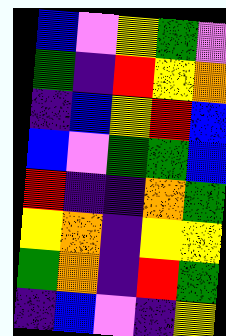[["blue", "violet", "yellow", "green", "violet"], ["green", "indigo", "red", "yellow", "orange"], ["indigo", "blue", "yellow", "red", "blue"], ["blue", "violet", "green", "green", "blue"], ["red", "indigo", "indigo", "orange", "green"], ["yellow", "orange", "indigo", "yellow", "yellow"], ["green", "orange", "indigo", "red", "green"], ["indigo", "blue", "violet", "indigo", "yellow"]]